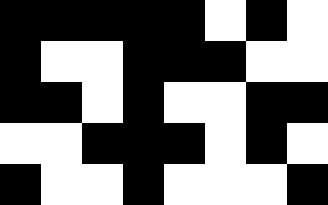[["black", "black", "black", "black", "black", "white", "black", "white"], ["black", "white", "white", "black", "black", "black", "white", "white"], ["black", "black", "white", "black", "white", "white", "black", "black"], ["white", "white", "black", "black", "black", "white", "black", "white"], ["black", "white", "white", "black", "white", "white", "white", "black"]]